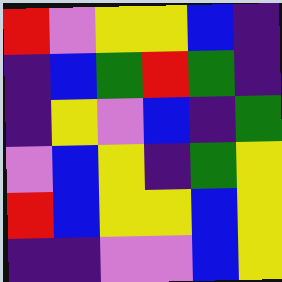[["red", "violet", "yellow", "yellow", "blue", "indigo"], ["indigo", "blue", "green", "red", "green", "indigo"], ["indigo", "yellow", "violet", "blue", "indigo", "green"], ["violet", "blue", "yellow", "indigo", "green", "yellow"], ["red", "blue", "yellow", "yellow", "blue", "yellow"], ["indigo", "indigo", "violet", "violet", "blue", "yellow"]]